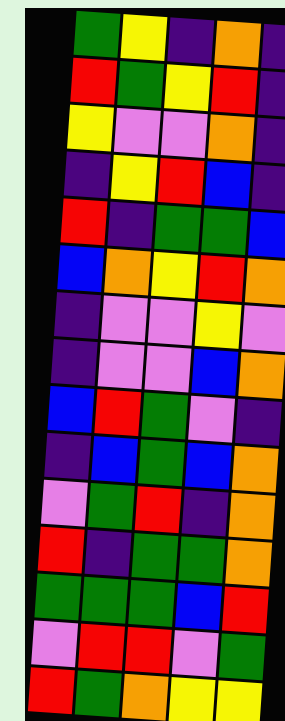[["green", "yellow", "indigo", "orange", "indigo"], ["red", "green", "yellow", "red", "indigo"], ["yellow", "violet", "violet", "orange", "indigo"], ["indigo", "yellow", "red", "blue", "indigo"], ["red", "indigo", "green", "green", "blue"], ["blue", "orange", "yellow", "red", "orange"], ["indigo", "violet", "violet", "yellow", "violet"], ["indigo", "violet", "violet", "blue", "orange"], ["blue", "red", "green", "violet", "indigo"], ["indigo", "blue", "green", "blue", "orange"], ["violet", "green", "red", "indigo", "orange"], ["red", "indigo", "green", "green", "orange"], ["green", "green", "green", "blue", "red"], ["violet", "red", "red", "violet", "green"], ["red", "green", "orange", "yellow", "yellow"]]